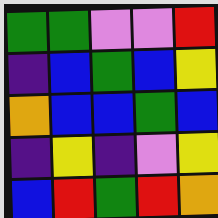[["green", "green", "violet", "violet", "red"], ["indigo", "blue", "green", "blue", "yellow"], ["orange", "blue", "blue", "green", "blue"], ["indigo", "yellow", "indigo", "violet", "yellow"], ["blue", "red", "green", "red", "orange"]]